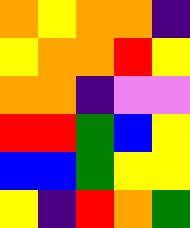[["orange", "yellow", "orange", "orange", "indigo"], ["yellow", "orange", "orange", "red", "yellow"], ["orange", "orange", "indigo", "violet", "violet"], ["red", "red", "green", "blue", "yellow"], ["blue", "blue", "green", "yellow", "yellow"], ["yellow", "indigo", "red", "orange", "green"]]